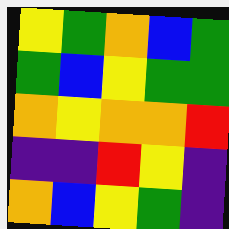[["yellow", "green", "orange", "blue", "green"], ["green", "blue", "yellow", "green", "green"], ["orange", "yellow", "orange", "orange", "red"], ["indigo", "indigo", "red", "yellow", "indigo"], ["orange", "blue", "yellow", "green", "indigo"]]